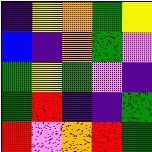[["indigo", "yellow", "orange", "green", "yellow"], ["blue", "indigo", "orange", "green", "violet"], ["green", "yellow", "green", "violet", "indigo"], ["green", "red", "indigo", "indigo", "green"], ["red", "violet", "orange", "red", "green"]]